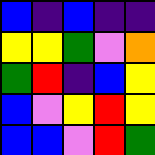[["blue", "indigo", "blue", "indigo", "indigo"], ["yellow", "yellow", "green", "violet", "orange"], ["green", "red", "indigo", "blue", "yellow"], ["blue", "violet", "yellow", "red", "yellow"], ["blue", "blue", "violet", "red", "green"]]